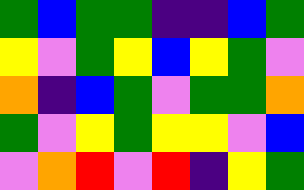[["green", "blue", "green", "green", "indigo", "indigo", "blue", "green"], ["yellow", "violet", "green", "yellow", "blue", "yellow", "green", "violet"], ["orange", "indigo", "blue", "green", "violet", "green", "green", "orange"], ["green", "violet", "yellow", "green", "yellow", "yellow", "violet", "blue"], ["violet", "orange", "red", "violet", "red", "indigo", "yellow", "green"]]